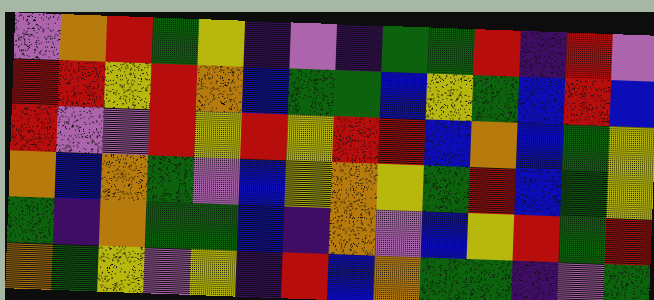[["violet", "orange", "red", "green", "yellow", "indigo", "violet", "indigo", "green", "green", "red", "indigo", "red", "violet"], ["red", "red", "yellow", "red", "orange", "blue", "green", "green", "blue", "yellow", "green", "blue", "red", "blue"], ["red", "violet", "violet", "red", "yellow", "red", "yellow", "red", "red", "blue", "orange", "blue", "green", "yellow"], ["orange", "blue", "orange", "green", "violet", "blue", "yellow", "orange", "yellow", "green", "red", "blue", "green", "yellow"], ["green", "indigo", "orange", "green", "green", "blue", "indigo", "orange", "violet", "blue", "yellow", "red", "green", "red"], ["orange", "green", "yellow", "violet", "yellow", "indigo", "red", "blue", "orange", "green", "green", "indigo", "violet", "green"]]